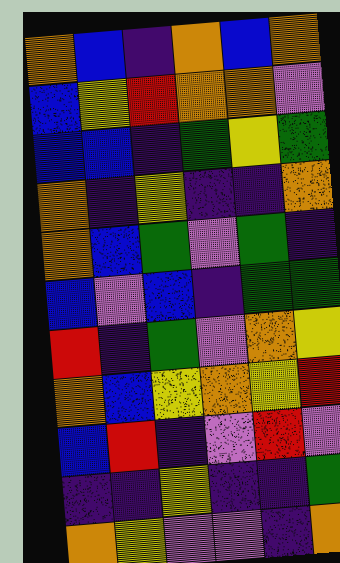[["orange", "blue", "indigo", "orange", "blue", "orange"], ["blue", "yellow", "red", "orange", "orange", "violet"], ["blue", "blue", "indigo", "green", "yellow", "green"], ["orange", "indigo", "yellow", "indigo", "indigo", "orange"], ["orange", "blue", "green", "violet", "green", "indigo"], ["blue", "violet", "blue", "indigo", "green", "green"], ["red", "indigo", "green", "violet", "orange", "yellow"], ["orange", "blue", "yellow", "orange", "yellow", "red"], ["blue", "red", "indigo", "violet", "red", "violet"], ["indigo", "indigo", "yellow", "indigo", "indigo", "green"], ["orange", "yellow", "violet", "violet", "indigo", "orange"]]